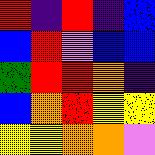[["red", "indigo", "red", "indigo", "blue"], ["blue", "red", "violet", "blue", "blue"], ["green", "red", "red", "orange", "indigo"], ["blue", "orange", "red", "yellow", "yellow"], ["yellow", "yellow", "orange", "orange", "violet"]]